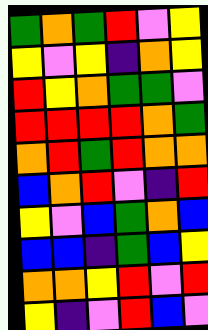[["green", "orange", "green", "red", "violet", "yellow"], ["yellow", "violet", "yellow", "indigo", "orange", "yellow"], ["red", "yellow", "orange", "green", "green", "violet"], ["red", "red", "red", "red", "orange", "green"], ["orange", "red", "green", "red", "orange", "orange"], ["blue", "orange", "red", "violet", "indigo", "red"], ["yellow", "violet", "blue", "green", "orange", "blue"], ["blue", "blue", "indigo", "green", "blue", "yellow"], ["orange", "orange", "yellow", "red", "violet", "red"], ["yellow", "indigo", "violet", "red", "blue", "violet"]]